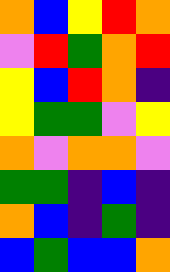[["orange", "blue", "yellow", "red", "orange"], ["violet", "red", "green", "orange", "red"], ["yellow", "blue", "red", "orange", "indigo"], ["yellow", "green", "green", "violet", "yellow"], ["orange", "violet", "orange", "orange", "violet"], ["green", "green", "indigo", "blue", "indigo"], ["orange", "blue", "indigo", "green", "indigo"], ["blue", "green", "blue", "blue", "orange"]]